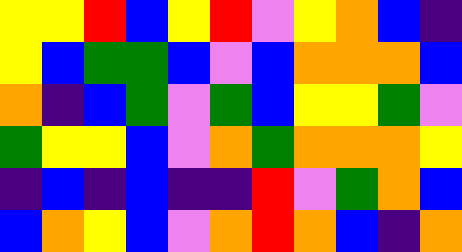[["yellow", "yellow", "red", "blue", "yellow", "red", "violet", "yellow", "orange", "blue", "indigo"], ["yellow", "blue", "green", "green", "blue", "violet", "blue", "orange", "orange", "orange", "blue"], ["orange", "indigo", "blue", "green", "violet", "green", "blue", "yellow", "yellow", "green", "violet"], ["green", "yellow", "yellow", "blue", "violet", "orange", "green", "orange", "orange", "orange", "yellow"], ["indigo", "blue", "indigo", "blue", "indigo", "indigo", "red", "violet", "green", "orange", "blue"], ["blue", "orange", "yellow", "blue", "violet", "orange", "red", "orange", "blue", "indigo", "orange"]]